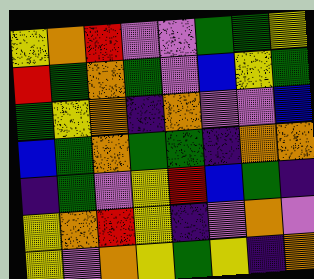[["yellow", "orange", "red", "violet", "violet", "green", "green", "yellow"], ["red", "green", "orange", "green", "violet", "blue", "yellow", "green"], ["green", "yellow", "orange", "indigo", "orange", "violet", "violet", "blue"], ["blue", "green", "orange", "green", "green", "indigo", "orange", "orange"], ["indigo", "green", "violet", "yellow", "red", "blue", "green", "indigo"], ["yellow", "orange", "red", "yellow", "indigo", "violet", "orange", "violet"], ["yellow", "violet", "orange", "yellow", "green", "yellow", "indigo", "orange"]]